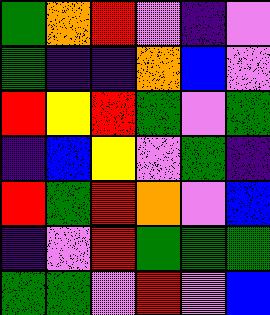[["green", "orange", "red", "violet", "indigo", "violet"], ["green", "indigo", "indigo", "orange", "blue", "violet"], ["red", "yellow", "red", "green", "violet", "green"], ["indigo", "blue", "yellow", "violet", "green", "indigo"], ["red", "green", "red", "orange", "violet", "blue"], ["indigo", "violet", "red", "green", "green", "green"], ["green", "green", "violet", "red", "violet", "blue"]]